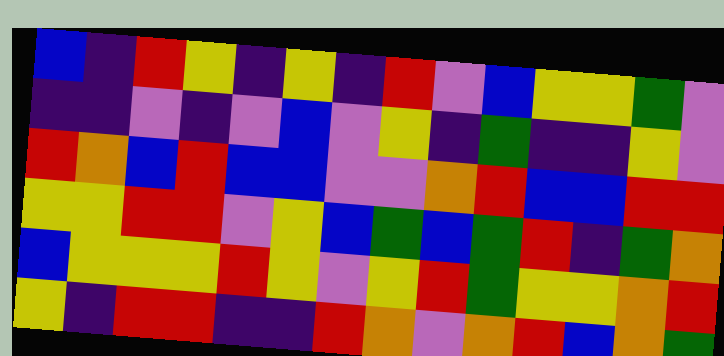[["blue", "indigo", "red", "yellow", "indigo", "yellow", "indigo", "red", "violet", "blue", "yellow", "yellow", "green", "violet"], ["indigo", "indigo", "violet", "indigo", "violet", "blue", "violet", "yellow", "indigo", "green", "indigo", "indigo", "yellow", "violet"], ["red", "orange", "blue", "red", "blue", "blue", "violet", "violet", "orange", "red", "blue", "blue", "red", "red"], ["yellow", "yellow", "red", "red", "violet", "yellow", "blue", "green", "blue", "green", "red", "indigo", "green", "orange"], ["blue", "yellow", "yellow", "yellow", "red", "yellow", "violet", "yellow", "red", "green", "yellow", "yellow", "orange", "red"], ["yellow", "indigo", "red", "red", "indigo", "indigo", "red", "orange", "violet", "orange", "red", "blue", "orange", "green"]]